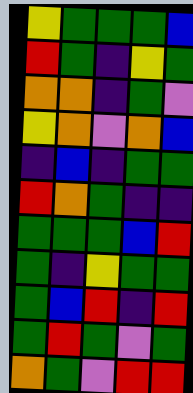[["yellow", "green", "green", "green", "blue"], ["red", "green", "indigo", "yellow", "green"], ["orange", "orange", "indigo", "green", "violet"], ["yellow", "orange", "violet", "orange", "blue"], ["indigo", "blue", "indigo", "green", "green"], ["red", "orange", "green", "indigo", "indigo"], ["green", "green", "green", "blue", "red"], ["green", "indigo", "yellow", "green", "green"], ["green", "blue", "red", "indigo", "red"], ["green", "red", "green", "violet", "green"], ["orange", "green", "violet", "red", "red"]]